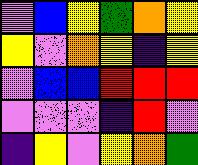[["violet", "blue", "yellow", "green", "orange", "yellow"], ["yellow", "violet", "orange", "yellow", "indigo", "yellow"], ["violet", "blue", "blue", "red", "red", "red"], ["violet", "violet", "violet", "indigo", "red", "violet"], ["indigo", "yellow", "violet", "yellow", "orange", "green"]]